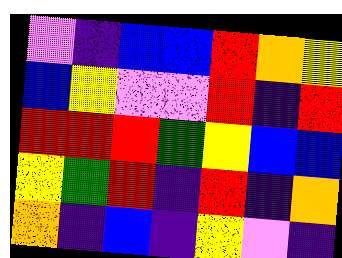[["violet", "indigo", "blue", "blue", "red", "orange", "yellow"], ["blue", "yellow", "violet", "violet", "red", "indigo", "red"], ["red", "red", "red", "green", "yellow", "blue", "blue"], ["yellow", "green", "red", "indigo", "red", "indigo", "orange"], ["orange", "indigo", "blue", "indigo", "yellow", "violet", "indigo"]]